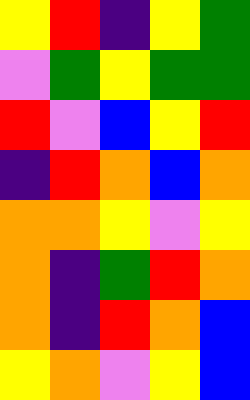[["yellow", "red", "indigo", "yellow", "green"], ["violet", "green", "yellow", "green", "green"], ["red", "violet", "blue", "yellow", "red"], ["indigo", "red", "orange", "blue", "orange"], ["orange", "orange", "yellow", "violet", "yellow"], ["orange", "indigo", "green", "red", "orange"], ["orange", "indigo", "red", "orange", "blue"], ["yellow", "orange", "violet", "yellow", "blue"]]